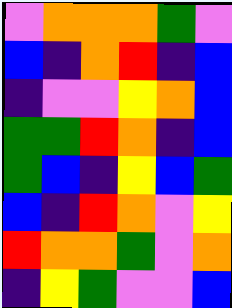[["violet", "orange", "orange", "orange", "green", "violet"], ["blue", "indigo", "orange", "red", "indigo", "blue"], ["indigo", "violet", "violet", "yellow", "orange", "blue"], ["green", "green", "red", "orange", "indigo", "blue"], ["green", "blue", "indigo", "yellow", "blue", "green"], ["blue", "indigo", "red", "orange", "violet", "yellow"], ["red", "orange", "orange", "green", "violet", "orange"], ["indigo", "yellow", "green", "violet", "violet", "blue"]]